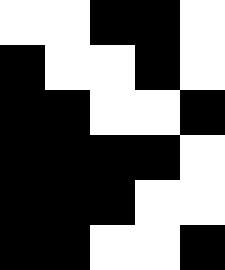[["white", "white", "black", "black", "white"], ["black", "white", "white", "black", "white"], ["black", "black", "white", "white", "black"], ["black", "black", "black", "black", "white"], ["black", "black", "black", "white", "white"], ["black", "black", "white", "white", "black"]]